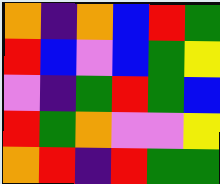[["orange", "indigo", "orange", "blue", "red", "green"], ["red", "blue", "violet", "blue", "green", "yellow"], ["violet", "indigo", "green", "red", "green", "blue"], ["red", "green", "orange", "violet", "violet", "yellow"], ["orange", "red", "indigo", "red", "green", "green"]]